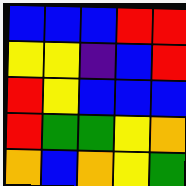[["blue", "blue", "blue", "red", "red"], ["yellow", "yellow", "indigo", "blue", "red"], ["red", "yellow", "blue", "blue", "blue"], ["red", "green", "green", "yellow", "orange"], ["orange", "blue", "orange", "yellow", "green"]]